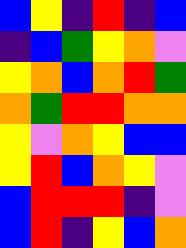[["blue", "yellow", "indigo", "red", "indigo", "blue"], ["indigo", "blue", "green", "yellow", "orange", "violet"], ["yellow", "orange", "blue", "orange", "red", "green"], ["orange", "green", "red", "red", "orange", "orange"], ["yellow", "violet", "orange", "yellow", "blue", "blue"], ["yellow", "red", "blue", "orange", "yellow", "violet"], ["blue", "red", "red", "red", "indigo", "violet"], ["blue", "red", "indigo", "yellow", "blue", "orange"]]